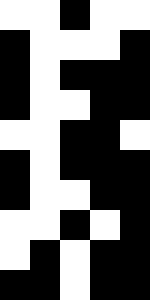[["white", "white", "black", "white", "white"], ["black", "white", "white", "white", "black"], ["black", "white", "black", "black", "black"], ["black", "white", "white", "black", "black"], ["white", "white", "black", "black", "white"], ["black", "white", "black", "black", "black"], ["black", "white", "white", "black", "black"], ["white", "white", "black", "white", "black"], ["white", "black", "white", "black", "black"], ["black", "black", "white", "black", "black"]]